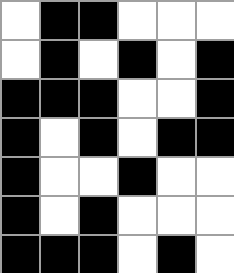[["white", "black", "black", "white", "white", "white"], ["white", "black", "white", "black", "white", "black"], ["black", "black", "black", "white", "white", "black"], ["black", "white", "black", "white", "black", "black"], ["black", "white", "white", "black", "white", "white"], ["black", "white", "black", "white", "white", "white"], ["black", "black", "black", "white", "black", "white"]]